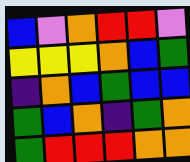[["blue", "violet", "orange", "red", "red", "violet"], ["yellow", "yellow", "yellow", "orange", "blue", "green"], ["indigo", "orange", "blue", "green", "blue", "blue"], ["green", "blue", "orange", "indigo", "green", "orange"], ["green", "red", "red", "red", "orange", "orange"]]